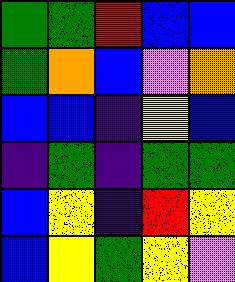[["green", "green", "red", "blue", "blue"], ["green", "orange", "blue", "violet", "orange"], ["blue", "blue", "indigo", "yellow", "blue"], ["indigo", "green", "indigo", "green", "green"], ["blue", "yellow", "indigo", "red", "yellow"], ["blue", "yellow", "green", "yellow", "violet"]]